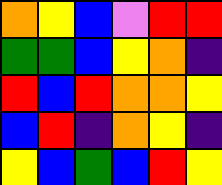[["orange", "yellow", "blue", "violet", "red", "red"], ["green", "green", "blue", "yellow", "orange", "indigo"], ["red", "blue", "red", "orange", "orange", "yellow"], ["blue", "red", "indigo", "orange", "yellow", "indigo"], ["yellow", "blue", "green", "blue", "red", "yellow"]]